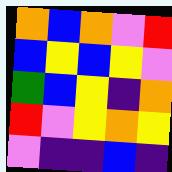[["orange", "blue", "orange", "violet", "red"], ["blue", "yellow", "blue", "yellow", "violet"], ["green", "blue", "yellow", "indigo", "orange"], ["red", "violet", "yellow", "orange", "yellow"], ["violet", "indigo", "indigo", "blue", "indigo"]]